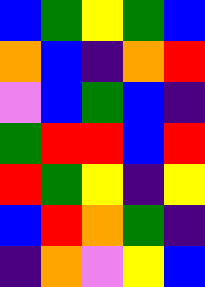[["blue", "green", "yellow", "green", "blue"], ["orange", "blue", "indigo", "orange", "red"], ["violet", "blue", "green", "blue", "indigo"], ["green", "red", "red", "blue", "red"], ["red", "green", "yellow", "indigo", "yellow"], ["blue", "red", "orange", "green", "indigo"], ["indigo", "orange", "violet", "yellow", "blue"]]